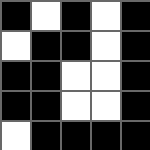[["black", "white", "black", "white", "black"], ["white", "black", "black", "white", "black"], ["black", "black", "white", "white", "black"], ["black", "black", "white", "white", "black"], ["white", "black", "black", "black", "black"]]